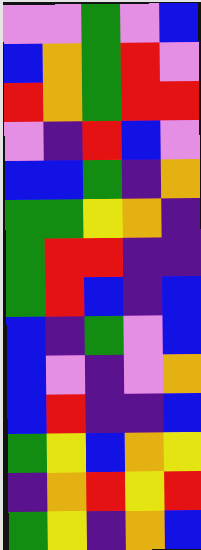[["violet", "violet", "green", "violet", "blue"], ["blue", "orange", "green", "red", "violet"], ["red", "orange", "green", "red", "red"], ["violet", "indigo", "red", "blue", "violet"], ["blue", "blue", "green", "indigo", "orange"], ["green", "green", "yellow", "orange", "indigo"], ["green", "red", "red", "indigo", "indigo"], ["green", "red", "blue", "indigo", "blue"], ["blue", "indigo", "green", "violet", "blue"], ["blue", "violet", "indigo", "violet", "orange"], ["blue", "red", "indigo", "indigo", "blue"], ["green", "yellow", "blue", "orange", "yellow"], ["indigo", "orange", "red", "yellow", "red"], ["green", "yellow", "indigo", "orange", "blue"]]